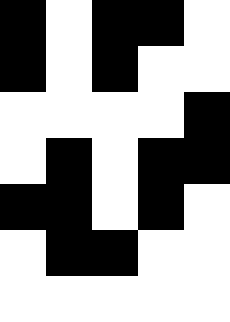[["black", "white", "black", "black", "white"], ["black", "white", "black", "white", "white"], ["white", "white", "white", "white", "black"], ["white", "black", "white", "black", "black"], ["black", "black", "white", "black", "white"], ["white", "black", "black", "white", "white"], ["white", "white", "white", "white", "white"]]